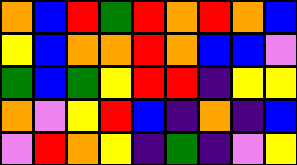[["orange", "blue", "red", "green", "red", "orange", "red", "orange", "blue"], ["yellow", "blue", "orange", "orange", "red", "orange", "blue", "blue", "violet"], ["green", "blue", "green", "yellow", "red", "red", "indigo", "yellow", "yellow"], ["orange", "violet", "yellow", "red", "blue", "indigo", "orange", "indigo", "blue"], ["violet", "red", "orange", "yellow", "indigo", "green", "indigo", "violet", "yellow"]]